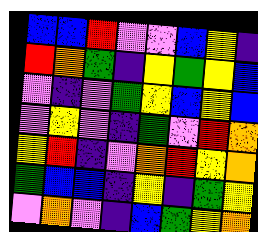[["blue", "blue", "red", "violet", "violet", "blue", "yellow", "indigo"], ["red", "orange", "green", "indigo", "yellow", "green", "yellow", "blue"], ["violet", "indigo", "violet", "green", "yellow", "blue", "yellow", "blue"], ["violet", "yellow", "violet", "indigo", "green", "violet", "red", "orange"], ["yellow", "red", "indigo", "violet", "orange", "red", "yellow", "orange"], ["green", "blue", "blue", "indigo", "yellow", "indigo", "green", "yellow"], ["violet", "orange", "violet", "indigo", "blue", "green", "yellow", "orange"]]